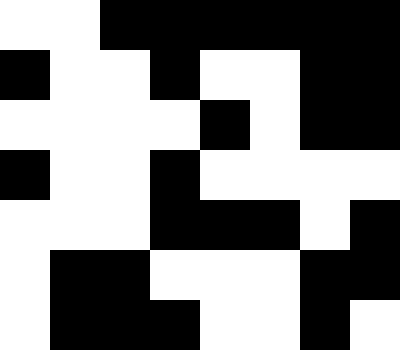[["white", "white", "black", "black", "black", "black", "black", "black"], ["black", "white", "white", "black", "white", "white", "black", "black"], ["white", "white", "white", "white", "black", "white", "black", "black"], ["black", "white", "white", "black", "white", "white", "white", "white"], ["white", "white", "white", "black", "black", "black", "white", "black"], ["white", "black", "black", "white", "white", "white", "black", "black"], ["white", "black", "black", "black", "white", "white", "black", "white"]]